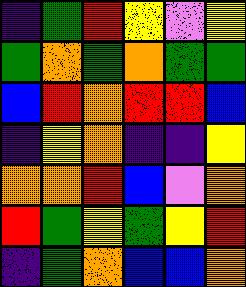[["indigo", "green", "red", "yellow", "violet", "yellow"], ["green", "orange", "green", "orange", "green", "green"], ["blue", "red", "orange", "red", "red", "blue"], ["indigo", "yellow", "orange", "indigo", "indigo", "yellow"], ["orange", "orange", "red", "blue", "violet", "orange"], ["red", "green", "yellow", "green", "yellow", "red"], ["indigo", "green", "orange", "blue", "blue", "orange"]]